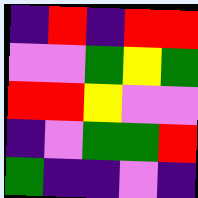[["indigo", "red", "indigo", "red", "red"], ["violet", "violet", "green", "yellow", "green"], ["red", "red", "yellow", "violet", "violet"], ["indigo", "violet", "green", "green", "red"], ["green", "indigo", "indigo", "violet", "indigo"]]